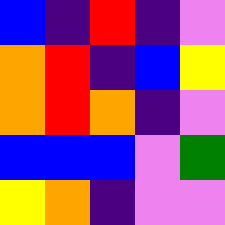[["blue", "indigo", "red", "indigo", "violet"], ["orange", "red", "indigo", "blue", "yellow"], ["orange", "red", "orange", "indigo", "violet"], ["blue", "blue", "blue", "violet", "green"], ["yellow", "orange", "indigo", "violet", "violet"]]